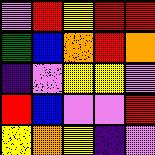[["violet", "red", "yellow", "red", "red"], ["green", "blue", "orange", "red", "orange"], ["indigo", "violet", "yellow", "yellow", "violet"], ["red", "blue", "violet", "violet", "red"], ["yellow", "orange", "yellow", "indigo", "violet"]]